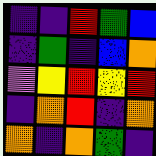[["indigo", "indigo", "red", "green", "blue"], ["indigo", "green", "indigo", "blue", "orange"], ["violet", "yellow", "red", "yellow", "red"], ["indigo", "orange", "red", "indigo", "orange"], ["orange", "indigo", "orange", "green", "indigo"]]